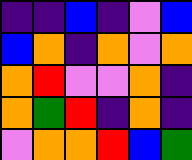[["indigo", "indigo", "blue", "indigo", "violet", "blue"], ["blue", "orange", "indigo", "orange", "violet", "orange"], ["orange", "red", "violet", "violet", "orange", "indigo"], ["orange", "green", "red", "indigo", "orange", "indigo"], ["violet", "orange", "orange", "red", "blue", "green"]]